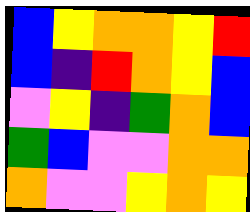[["blue", "yellow", "orange", "orange", "yellow", "red"], ["blue", "indigo", "red", "orange", "yellow", "blue"], ["violet", "yellow", "indigo", "green", "orange", "blue"], ["green", "blue", "violet", "violet", "orange", "orange"], ["orange", "violet", "violet", "yellow", "orange", "yellow"]]